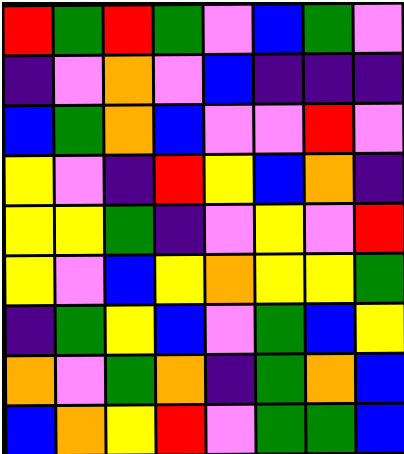[["red", "green", "red", "green", "violet", "blue", "green", "violet"], ["indigo", "violet", "orange", "violet", "blue", "indigo", "indigo", "indigo"], ["blue", "green", "orange", "blue", "violet", "violet", "red", "violet"], ["yellow", "violet", "indigo", "red", "yellow", "blue", "orange", "indigo"], ["yellow", "yellow", "green", "indigo", "violet", "yellow", "violet", "red"], ["yellow", "violet", "blue", "yellow", "orange", "yellow", "yellow", "green"], ["indigo", "green", "yellow", "blue", "violet", "green", "blue", "yellow"], ["orange", "violet", "green", "orange", "indigo", "green", "orange", "blue"], ["blue", "orange", "yellow", "red", "violet", "green", "green", "blue"]]